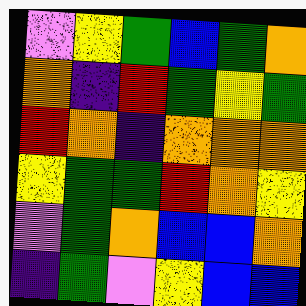[["violet", "yellow", "green", "blue", "green", "orange"], ["orange", "indigo", "red", "green", "yellow", "green"], ["red", "orange", "indigo", "orange", "orange", "orange"], ["yellow", "green", "green", "red", "orange", "yellow"], ["violet", "green", "orange", "blue", "blue", "orange"], ["indigo", "green", "violet", "yellow", "blue", "blue"]]